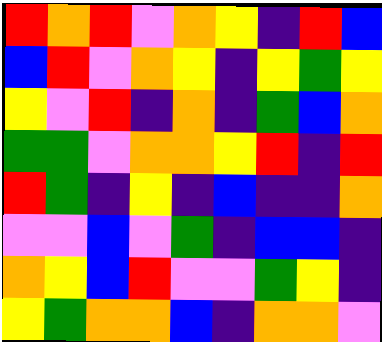[["red", "orange", "red", "violet", "orange", "yellow", "indigo", "red", "blue"], ["blue", "red", "violet", "orange", "yellow", "indigo", "yellow", "green", "yellow"], ["yellow", "violet", "red", "indigo", "orange", "indigo", "green", "blue", "orange"], ["green", "green", "violet", "orange", "orange", "yellow", "red", "indigo", "red"], ["red", "green", "indigo", "yellow", "indigo", "blue", "indigo", "indigo", "orange"], ["violet", "violet", "blue", "violet", "green", "indigo", "blue", "blue", "indigo"], ["orange", "yellow", "blue", "red", "violet", "violet", "green", "yellow", "indigo"], ["yellow", "green", "orange", "orange", "blue", "indigo", "orange", "orange", "violet"]]